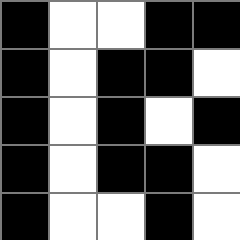[["black", "white", "white", "black", "black"], ["black", "white", "black", "black", "white"], ["black", "white", "black", "white", "black"], ["black", "white", "black", "black", "white"], ["black", "white", "white", "black", "white"]]